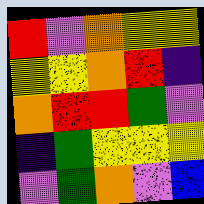[["red", "violet", "orange", "yellow", "yellow"], ["yellow", "yellow", "orange", "red", "indigo"], ["orange", "red", "red", "green", "violet"], ["indigo", "green", "yellow", "yellow", "yellow"], ["violet", "green", "orange", "violet", "blue"]]